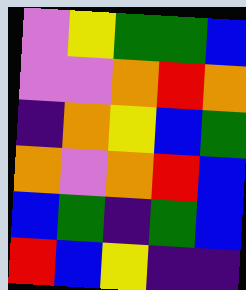[["violet", "yellow", "green", "green", "blue"], ["violet", "violet", "orange", "red", "orange"], ["indigo", "orange", "yellow", "blue", "green"], ["orange", "violet", "orange", "red", "blue"], ["blue", "green", "indigo", "green", "blue"], ["red", "blue", "yellow", "indigo", "indigo"]]